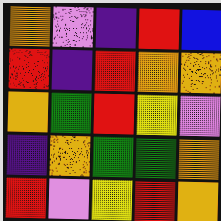[["orange", "violet", "indigo", "red", "blue"], ["red", "indigo", "red", "orange", "orange"], ["orange", "green", "red", "yellow", "violet"], ["indigo", "orange", "green", "green", "orange"], ["red", "violet", "yellow", "red", "orange"]]